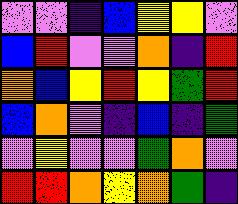[["violet", "violet", "indigo", "blue", "yellow", "yellow", "violet"], ["blue", "red", "violet", "violet", "orange", "indigo", "red"], ["orange", "blue", "yellow", "red", "yellow", "green", "red"], ["blue", "orange", "violet", "indigo", "blue", "indigo", "green"], ["violet", "yellow", "violet", "violet", "green", "orange", "violet"], ["red", "red", "orange", "yellow", "orange", "green", "indigo"]]